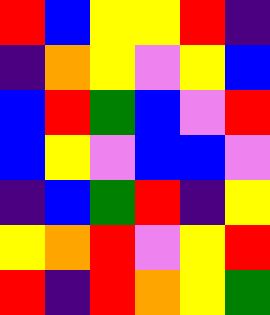[["red", "blue", "yellow", "yellow", "red", "indigo"], ["indigo", "orange", "yellow", "violet", "yellow", "blue"], ["blue", "red", "green", "blue", "violet", "red"], ["blue", "yellow", "violet", "blue", "blue", "violet"], ["indigo", "blue", "green", "red", "indigo", "yellow"], ["yellow", "orange", "red", "violet", "yellow", "red"], ["red", "indigo", "red", "orange", "yellow", "green"]]